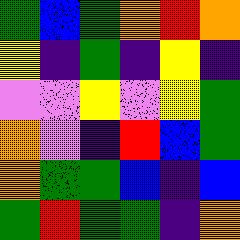[["green", "blue", "green", "orange", "red", "orange"], ["yellow", "indigo", "green", "indigo", "yellow", "indigo"], ["violet", "violet", "yellow", "violet", "yellow", "green"], ["orange", "violet", "indigo", "red", "blue", "green"], ["orange", "green", "green", "blue", "indigo", "blue"], ["green", "red", "green", "green", "indigo", "orange"]]